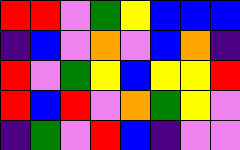[["red", "red", "violet", "green", "yellow", "blue", "blue", "blue"], ["indigo", "blue", "violet", "orange", "violet", "blue", "orange", "indigo"], ["red", "violet", "green", "yellow", "blue", "yellow", "yellow", "red"], ["red", "blue", "red", "violet", "orange", "green", "yellow", "violet"], ["indigo", "green", "violet", "red", "blue", "indigo", "violet", "violet"]]